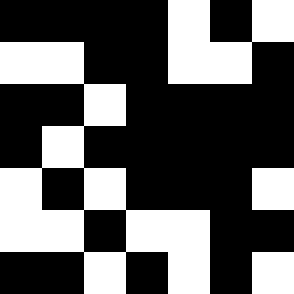[["black", "black", "black", "black", "white", "black", "white"], ["white", "white", "black", "black", "white", "white", "black"], ["black", "black", "white", "black", "black", "black", "black"], ["black", "white", "black", "black", "black", "black", "black"], ["white", "black", "white", "black", "black", "black", "white"], ["white", "white", "black", "white", "white", "black", "black"], ["black", "black", "white", "black", "white", "black", "white"]]